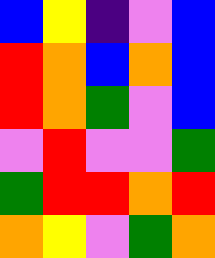[["blue", "yellow", "indigo", "violet", "blue"], ["red", "orange", "blue", "orange", "blue"], ["red", "orange", "green", "violet", "blue"], ["violet", "red", "violet", "violet", "green"], ["green", "red", "red", "orange", "red"], ["orange", "yellow", "violet", "green", "orange"]]